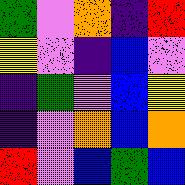[["green", "violet", "orange", "indigo", "red"], ["yellow", "violet", "indigo", "blue", "violet"], ["indigo", "green", "violet", "blue", "yellow"], ["indigo", "violet", "orange", "blue", "orange"], ["red", "violet", "blue", "green", "blue"]]